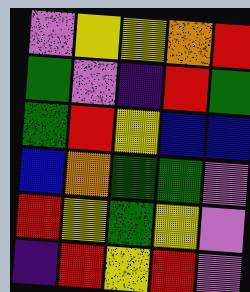[["violet", "yellow", "yellow", "orange", "red"], ["green", "violet", "indigo", "red", "green"], ["green", "red", "yellow", "blue", "blue"], ["blue", "orange", "green", "green", "violet"], ["red", "yellow", "green", "yellow", "violet"], ["indigo", "red", "yellow", "red", "violet"]]